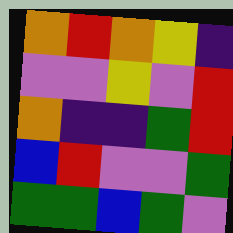[["orange", "red", "orange", "yellow", "indigo"], ["violet", "violet", "yellow", "violet", "red"], ["orange", "indigo", "indigo", "green", "red"], ["blue", "red", "violet", "violet", "green"], ["green", "green", "blue", "green", "violet"]]